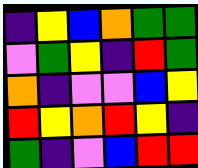[["indigo", "yellow", "blue", "orange", "green", "green"], ["violet", "green", "yellow", "indigo", "red", "green"], ["orange", "indigo", "violet", "violet", "blue", "yellow"], ["red", "yellow", "orange", "red", "yellow", "indigo"], ["green", "indigo", "violet", "blue", "red", "red"]]